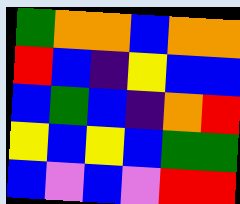[["green", "orange", "orange", "blue", "orange", "orange"], ["red", "blue", "indigo", "yellow", "blue", "blue"], ["blue", "green", "blue", "indigo", "orange", "red"], ["yellow", "blue", "yellow", "blue", "green", "green"], ["blue", "violet", "blue", "violet", "red", "red"]]